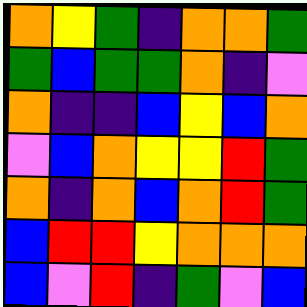[["orange", "yellow", "green", "indigo", "orange", "orange", "green"], ["green", "blue", "green", "green", "orange", "indigo", "violet"], ["orange", "indigo", "indigo", "blue", "yellow", "blue", "orange"], ["violet", "blue", "orange", "yellow", "yellow", "red", "green"], ["orange", "indigo", "orange", "blue", "orange", "red", "green"], ["blue", "red", "red", "yellow", "orange", "orange", "orange"], ["blue", "violet", "red", "indigo", "green", "violet", "blue"]]